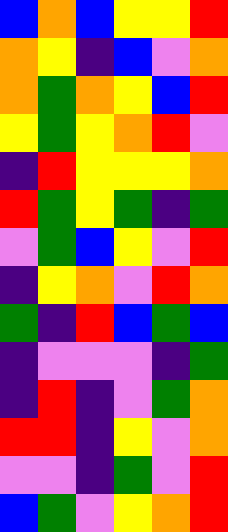[["blue", "orange", "blue", "yellow", "yellow", "red"], ["orange", "yellow", "indigo", "blue", "violet", "orange"], ["orange", "green", "orange", "yellow", "blue", "red"], ["yellow", "green", "yellow", "orange", "red", "violet"], ["indigo", "red", "yellow", "yellow", "yellow", "orange"], ["red", "green", "yellow", "green", "indigo", "green"], ["violet", "green", "blue", "yellow", "violet", "red"], ["indigo", "yellow", "orange", "violet", "red", "orange"], ["green", "indigo", "red", "blue", "green", "blue"], ["indigo", "violet", "violet", "violet", "indigo", "green"], ["indigo", "red", "indigo", "violet", "green", "orange"], ["red", "red", "indigo", "yellow", "violet", "orange"], ["violet", "violet", "indigo", "green", "violet", "red"], ["blue", "green", "violet", "yellow", "orange", "red"]]